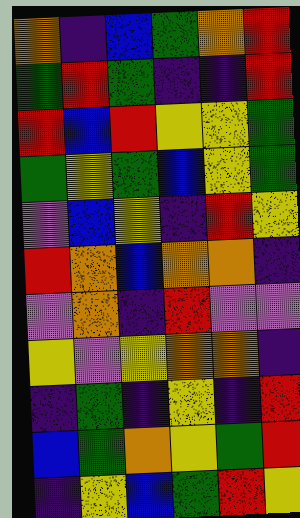[["orange", "indigo", "blue", "green", "orange", "red"], ["green", "red", "green", "indigo", "indigo", "red"], ["red", "blue", "red", "yellow", "yellow", "green"], ["green", "yellow", "green", "blue", "yellow", "green"], ["violet", "blue", "yellow", "indigo", "red", "yellow"], ["red", "orange", "blue", "orange", "orange", "indigo"], ["violet", "orange", "indigo", "red", "violet", "violet"], ["yellow", "violet", "yellow", "orange", "orange", "indigo"], ["indigo", "green", "indigo", "yellow", "indigo", "red"], ["blue", "green", "orange", "yellow", "green", "red"], ["indigo", "yellow", "blue", "green", "red", "yellow"]]